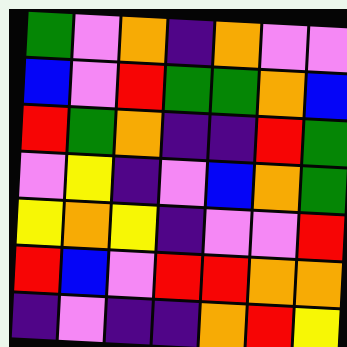[["green", "violet", "orange", "indigo", "orange", "violet", "violet"], ["blue", "violet", "red", "green", "green", "orange", "blue"], ["red", "green", "orange", "indigo", "indigo", "red", "green"], ["violet", "yellow", "indigo", "violet", "blue", "orange", "green"], ["yellow", "orange", "yellow", "indigo", "violet", "violet", "red"], ["red", "blue", "violet", "red", "red", "orange", "orange"], ["indigo", "violet", "indigo", "indigo", "orange", "red", "yellow"]]